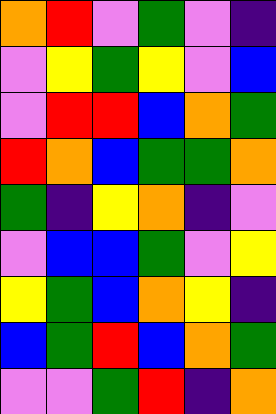[["orange", "red", "violet", "green", "violet", "indigo"], ["violet", "yellow", "green", "yellow", "violet", "blue"], ["violet", "red", "red", "blue", "orange", "green"], ["red", "orange", "blue", "green", "green", "orange"], ["green", "indigo", "yellow", "orange", "indigo", "violet"], ["violet", "blue", "blue", "green", "violet", "yellow"], ["yellow", "green", "blue", "orange", "yellow", "indigo"], ["blue", "green", "red", "blue", "orange", "green"], ["violet", "violet", "green", "red", "indigo", "orange"]]